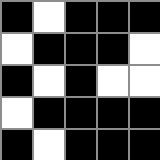[["black", "white", "black", "black", "black"], ["white", "black", "black", "black", "white"], ["black", "white", "black", "white", "white"], ["white", "black", "black", "black", "black"], ["black", "white", "black", "black", "black"]]